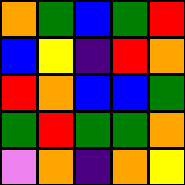[["orange", "green", "blue", "green", "red"], ["blue", "yellow", "indigo", "red", "orange"], ["red", "orange", "blue", "blue", "green"], ["green", "red", "green", "green", "orange"], ["violet", "orange", "indigo", "orange", "yellow"]]